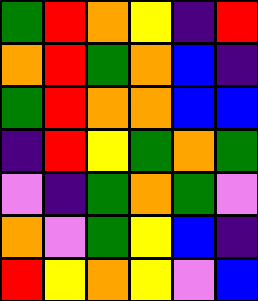[["green", "red", "orange", "yellow", "indigo", "red"], ["orange", "red", "green", "orange", "blue", "indigo"], ["green", "red", "orange", "orange", "blue", "blue"], ["indigo", "red", "yellow", "green", "orange", "green"], ["violet", "indigo", "green", "orange", "green", "violet"], ["orange", "violet", "green", "yellow", "blue", "indigo"], ["red", "yellow", "orange", "yellow", "violet", "blue"]]